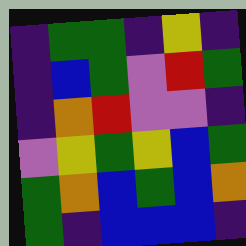[["indigo", "green", "green", "indigo", "yellow", "indigo"], ["indigo", "blue", "green", "violet", "red", "green"], ["indigo", "orange", "red", "violet", "violet", "indigo"], ["violet", "yellow", "green", "yellow", "blue", "green"], ["green", "orange", "blue", "green", "blue", "orange"], ["green", "indigo", "blue", "blue", "blue", "indigo"]]